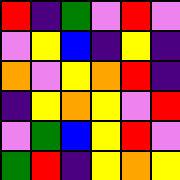[["red", "indigo", "green", "violet", "red", "violet"], ["violet", "yellow", "blue", "indigo", "yellow", "indigo"], ["orange", "violet", "yellow", "orange", "red", "indigo"], ["indigo", "yellow", "orange", "yellow", "violet", "red"], ["violet", "green", "blue", "yellow", "red", "violet"], ["green", "red", "indigo", "yellow", "orange", "yellow"]]